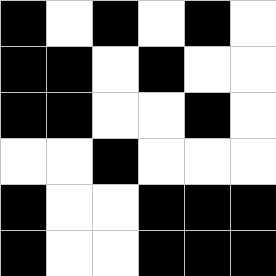[["black", "white", "black", "white", "black", "white"], ["black", "black", "white", "black", "white", "white"], ["black", "black", "white", "white", "black", "white"], ["white", "white", "black", "white", "white", "white"], ["black", "white", "white", "black", "black", "black"], ["black", "white", "white", "black", "black", "black"]]